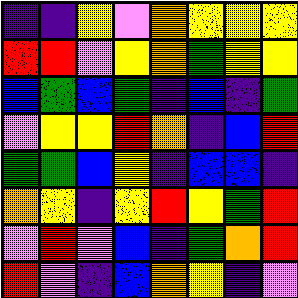[["indigo", "indigo", "yellow", "violet", "orange", "yellow", "yellow", "yellow"], ["red", "red", "violet", "yellow", "orange", "green", "yellow", "yellow"], ["blue", "green", "blue", "green", "indigo", "blue", "indigo", "green"], ["violet", "yellow", "yellow", "red", "orange", "indigo", "blue", "red"], ["green", "green", "blue", "yellow", "indigo", "blue", "blue", "indigo"], ["orange", "yellow", "indigo", "yellow", "red", "yellow", "green", "red"], ["violet", "red", "violet", "blue", "indigo", "green", "orange", "red"], ["red", "violet", "indigo", "blue", "orange", "yellow", "indigo", "violet"]]